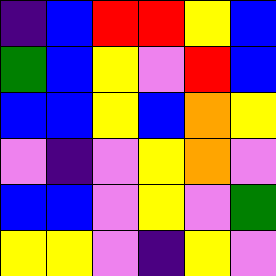[["indigo", "blue", "red", "red", "yellow", "blue"], ["green", "blue", "yellow", "violet", "red", "blue"], ["blue", "blue", "yellow", "blue", "orange", "yellow"], ["violet", "indigo", "violet", "yellow", "orange", "violet"], ["blue", "blue", "violet", "yellow", "violet", "green"], ["yellow", "yellow", "violet", "indigo", "yellow", "violet"]]